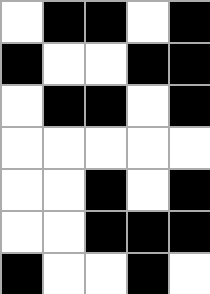[["white", "black", "black", "white", "black"], ["black", "white", "white", "black", "black"], ["white", "black", "black", "white", "black"], ["white", "white", "white", "white", "white"], ["white", "white", "black", "white", "black"], ["white", "white", "black", "black", "black"], ["black", "white", "white", "black", "white"]]